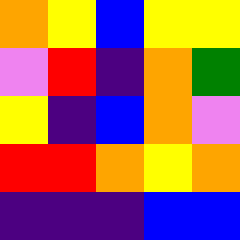[["orange", "yellow", "blue", "yellow", "yellow"], ["violet", "red", "indigo", "orange", "green"], ["yellow", "indigo", "blue", "orange", "violet"], ["red", "red", "orange", "yellow", "orange"], ["indigo", "indigo", "indigo", "blue", "blue"]]